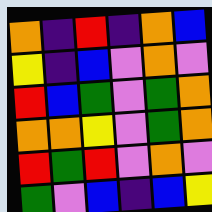[["orange", "indigo", "red", "indigo", "orange", "blue"], ["yellow", "indigo", "blue", "violet", "orange", "violet"], ["red", "blue", "green", "violet", "green", "orange"], ["orange", "orange", "yellow", "violet", "green", "orange"], ["red", "green", "red", "violet", "orange", "violet"], ["green", "violet", "blue", "indigo", "blue", "yellow"]]